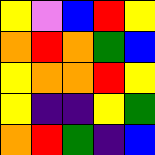[["yellow", "violet", "blue", "red", "yellow"], ["orange", "red", "orange", "green", "blue"], ["yellow", "orange", "orange", "red", "yellow"], ["yellow", "indigo", "indigo", "yellow", "green"], ["orange", "red", "green", "indigo", "blue"]]